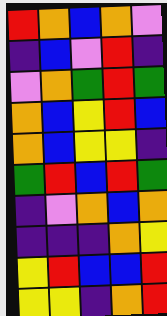[["red", "orange", "blue", "orange", "violet"], ["indigo", "blue", "violet", "red", "indigo"], ["violet", "orange", "green", "red", "green"], ["orange", "blue", "yellow", "red", "blue"], ["orange", "blue", "yellow", "yellow", "indigo"], ["green", "red", "blue", "red", "green"], ["indigo", "violet", "orange", "blue", "orange"], ["indigo", "indigo", "indigo", "orange", "yellow"], ["yellow", "red", "blue", "blue", "red"], ["yellow", "yellow", "indigo", "orange", "red"]]